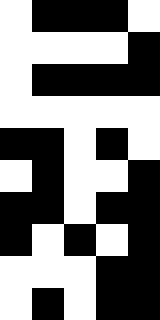[["white", "black", "black", "black", "white"], ["white", "white", "white", "white", "black"], ["white", "black", "black", "black", "black"], ["white", "white", "white", "white", "white"], ["black", "black", "white", "black", "white"], ["white", "black", "white", "white", "black"], ["black", "black", "white", "black", "black"], ["black", "white", "black", "white", "black"], ["white", "white", "white", "black", "black"], ["white", "black", "white", "black", "black"]]